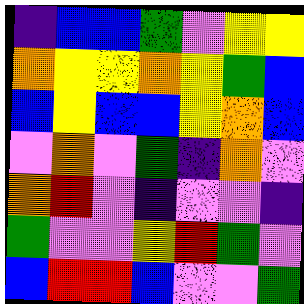[["indigo", "blue", "blue", "green", "violet", "yellow", "yellow"], ["orange", "yellow", "yellow", "orange", "yellow", "green", "blue"], ["blue", "yellow", "blue", "blue", "yellow", "orange", "blue"], ["violet", "orange", "violet", "green", "indigo", "orange", "violet"], ["orange", "red", "violet", "indigo", "violet", "violet", "indigo"], ["green", "violet", "violet", "yellow", "red", "green", "violet"], ["blue", "red", "red", "blue", "violet", "violet", "green"]]